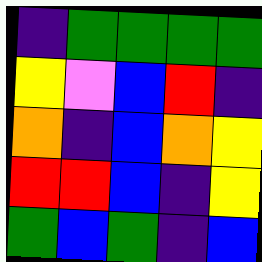[["indigo", "green", "green", "green", "green"], ["yellow", "violet", "blue", "red", "indigo"], ["orange", "indigo", "blue", "orange", "yellow"], ["red", "red", "blue", "indigo", "yellow"], ["green", "blue", "green", "indigo", "blue"]]